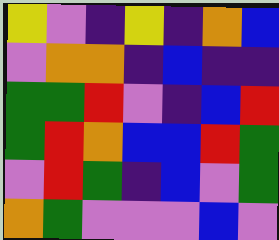[["yellow", "violet", "indigo", "yellow", "indigo", "orange", "blue"], ["violet", "orange", "orange", "indigo", "blue", "indigo", "indigo"], ["green", "green", "red", "violet", "indigo", "blue", "red"], ["green", "red", "orange", "blue", "blue", "red", "green"], ["violet", "red", "green", "indigo", "blue", "violet", "green"], ["orange", "green", "violet", "violet", "violet", "blue", "violet"]]